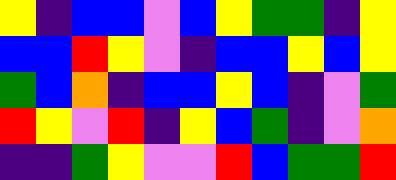[["yellow", "indigo", "blue", "blue", "violet", "blue", "yellow", "green", "green", "indigo", "yellow"], ["blue", "blue", "red", "yellow", "violet", "indigo", "blue", "blue", "yellow", "blue", "yellow"], ["green", "blue", "orange", "indigo", "blue", "blue", "yellow", "blue", "indigo", "violet", "green"], ["red", "yellow", "violet", "red", "indigo", "yellow", "blue", "green", "indigo", "violet", "orange"], ["indigo", "indigo", "green", "yellow", "violet", "violet", "red", "blue", "green", "green", "red"]]